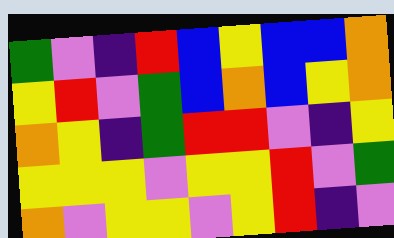[["green", "violet", "indigo", "red", "blue", "yellow", "blue", "blue", "orange"], ["yellow", "red", "violet", "green", "blue", "orange", "blue", "yellow", "orange"], ["orange", "yellow", "indigo", "green", "red", "red", "violet", "indigo", "yellow"], ["yellow", "yellow", "yellow", "violet", "yellow", "yellow", "red", "violet", "green"], ["orange", "violet", "yellow", "yellow", "violet", "yellow", "red", "indigo", "violet"]]